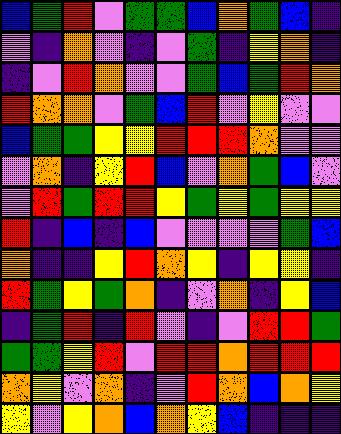[["blue", "green", "red", "violet", "green", "green", "blue", "orange", "green", "blue", "indigo"], ["violet", "indigo", "orange", "violet", "indigo", "violet", "green", "indigo", "yellow", "orange", "indigo"], ["indigo", "violet", "red", "orange", "violet", "violet", "green", "blue", "green", "red", "orange"], ["red", "orange", "orange", "violet", "green", "blue", "red", "violet", "yellow", "violet", "violet"], ["blue", "green", "green", "yellow", "yellow", "red", "red", "red", "orange", "violet", "violet"], ["violet", "orange", "indigo", "yellow", "red", "blue", "violet", "orange", "green", "blue", "violet"], ["violet", "red", "green", "red", "red", "yellow", "green", "yellow", "green", "yellow", "yellow"], ["red", "indigo", "blue", "indigo", "blue", "violet", "violet", "violet", "violet", "green", "blue"], ["orange", "indigo", "indigo", "yellow", "red", "orange", "yellow", "indigo", "yellow", "yellow", "indigo"], ["red", "green", "yellow", "green", "orange", "indigo", "violet", "orange", "indigo", "yellow", "blue"], ["indigo", "green", "red", "indigo", "red", "violet", "indigo", "violet", "red", "red", "green"], ["green", "green", "yellow", "red", "violet", "red", "red", "orange", "red", "red", "red"], ["orange", "yellow", "violet", "orange", "indigo", "violet", "red", "orange", "blue", "orange", "yellow"], ["yellow", "violet", "yellow", "orange", "blue", "orange", "yellow", "blue", "indigo", "indigo", "indigo"]]